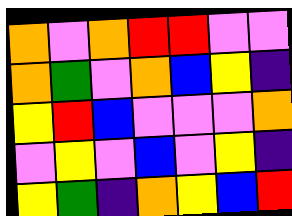[["orange", "violet", "orange", "red", "red", "violet", "violet"], ["orange", "green", "violet", "orange", "blue", "yellow", "indigo"], ["yellow", "red", "blue", "violet", "violet", "violet", "orange"], ["violet", "yellow", "violet", "blue", "violet", "yellow", "indigo"], ["yellow", "green", "indigo", "orange", "yellow", "blue", "red"]]